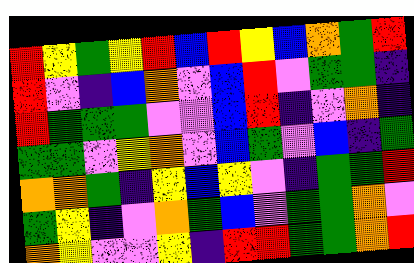[["red", "yellow", "green", "yellow", "red", "blue", "red", "yellow", "blue", "orange", "green", "red"], ["red", "violet", "indigo", "blue", "orange", "violet", "blue", "red", "violet", "green", "green", "indigo"], ["red", "green", "green", "green", "violet", "violet", "blue", "red", "indigo", "violet", "orange", "indigo"], ["green", "green", "violet", "yellow", "orange", "violet", "blue", "green", "violet", "blue", "indigo", "green"], ["orange", "orange", "green", "indigo", "yellow", "blue", "yellow", "violet", "indigo", "green", "green", "red"], ["green", "yellow", "indigo", "violet", "orange", "green", "blue", "violet", "green", "green", "orange", "violet"], ["orange", "yellow", "violet", "violet", "yellow", "indigo", "red", "red", "green", "green", "orange", "red"]]